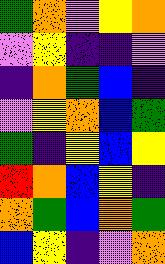[["green", "orange", "violet", "yellow", "orange"], ["violet", "yellow", "indigo", "indigo", "violet"], ["indigo", "orange", "green", "blue", "indigo"], ["violet", "yellow", "orange", "blue", "green"], ["green", "indigo", "yellow", "blue", "yellow"], ["red", "orange", "blue", "yellow", "indigo"], ["orange", "green", "blue", "orange", "green"], ["blue", "yellow", "indigo", "violet", "orange"]]